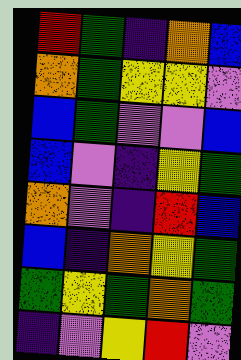[["red", "green", "indigo", "orange", "blue"], ["orange", "green", "yellow", "yellow", "violet"], ["blue", "green", "violet", "violet", "blue"], ["blue", "violet", "indigo", "yellow", "green"], ["orange", "violet", "indigo", "red", "blue"], ["blue", "indigo", "orange", "yellow", "green"], ["green", "yellow", "green", "orange", "green"], ["indigo", "violet", "yellow", "red", "violet"]]